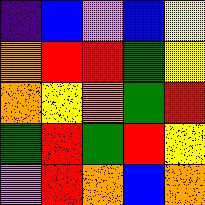[["indigo", "blue", "violet", "blue", "yellow"], ["orange", "red", "red", "green", "yellow"], ["orange", "yellow", "orange", "green", "red"], ["green", "red", "green", "red", "yellow"], ["violet", "red", "orange", "blue", "orange"]]